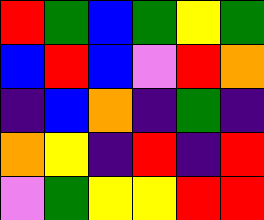[["red", "green", "blue", "green", "yellow", "green"], ["blue", "red", "blue", "violet", "red", "orange"], ["indigo", "blue", "orange", "indigo", "green", "indigo"], ["orange", "yellow", "indigo", "red", "indigo", "red"], ["violet", "green", "yellow", "yellow", "red", "red"]]